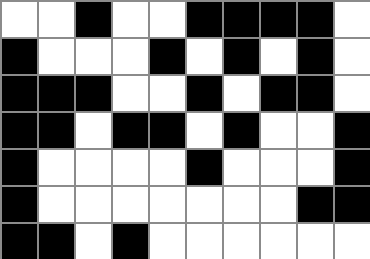[["white", "white", "black", "white", "white", "black", "black", "black", "black", "white"], ["black", "white", "white", "white", "black", "white", "black", "white", "black", "white"], ["black", "black", "black", "white", "white", "black", "white", "black", "black", "white"], ["black", "black", "white", "black", "black", "white", "black", "white", "white", "black"], ["black", "white", "white", "white", "white", "black", "white", "white", "white", "black"], ["black", "white", "white", "white", "white", "white", "white", "white", "black", "black"], ["black", "black", "white", "black", "white", "white", "white", "white", "white", "white"]]